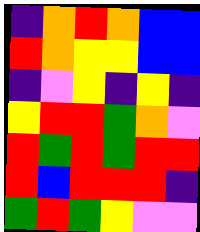[["indigo", "orange", "red", "orange", "blue", "blue"], ["red", "orange", "yellow", "yellow", "blue", "blue"], ["indigo", "violet", "yellow", "indigo", "yellow", "indigo"], ["yellow", "red", "red", "green", "orange", "violet"], ["red", "green", "red", "green", "red", "red"], ["red", "blue", "red", "red", "red", "indigo"], ["green", "red", "green", "yellow", "violet", "violet"]]